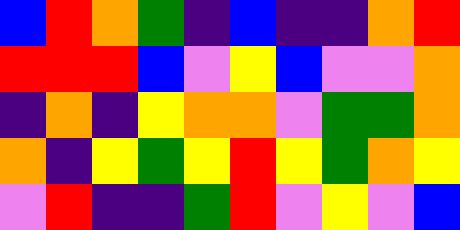[["blue", "red", "orange", "green", "indigo", "blue", "indigo", "indigo", "orange", "red"], ["red", "red", "red", "blue", "violet", "yellow", "blue", "violet", "violet", "orange"], ["indigo", "orange", "indigo", "yellow", "orange", "orange", "violet", "green", "green", "orange"], ["orange", "indigo", "yellow", "green", "yellow", "red", "yellow", "green", "orange", "yellow"], ["violet", "red", "indigo", "indigo", "green", "red", "violet", "yellow", "violet", "blue"]]